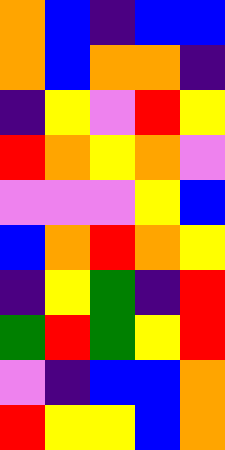[["orange", "blue", "indigo", "blue", "blue"], ["orange", "blue", "orange", "orange", "indigo"], ["indigo", "yellow", "violet", "red", "yellow"], ["red", "orange", "yellow", "orange", "violet"], ["violet", "violet", "violet", "yellow", "blue"], ["blue", "orange", "red", "orange", "yellow"], ["indigo", "yellow", "green", "indigo", "red"], ["green", "red", "green", "yellow", "red"], ["violet", "indigo", "blue", "blue", "orange"], ["red", "yellow", "yellow", "blue", "orange"]]